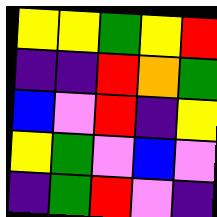[["yellow", "yellow", "green", "yellow", "red"], ["indigo", "indigo", "red", "orange", "green"], ["blue", "violet", "red", "indigo", "yellow"], ["yellow", "green", "violet", "blue", "violet"], ["indigo", "green", "red", "violet", "indigo"]]